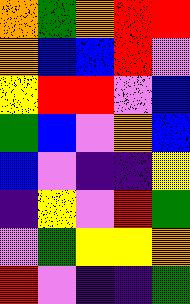[["orange", "green", "orange", "red", "red"], ["orange", "blue", "blue", "red", "violet"], ["yellow", "red", "red", "violet", "blue"], ["green", "blue", "violet", "orange", "blue"], ["blue", "violet", "indigo", "indigo", "yellow"], ["indigo", "yellow", "violet", "red", "green"], ["violet", "green", "yellow", "yellow", "orange"], ["red", "violet", "indigo", "indigo", "green"]]